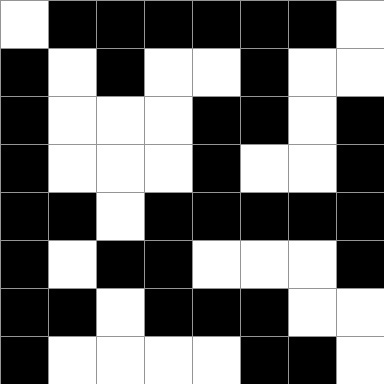[["white", "black", "black", "black", "black", "black", "black", "white"], ["black", "white", "black", "white", "white", "black", "white", "white"], ["black", "white", "white", "white", "black", "black", "white", "black"], ["black", "white", "white", "white", "black", "white", "white", "black"], ["black", "black", "white", "black", "black", "black", "black", "black"], ["black", "white", "black", "black", "white", "white", "white", "black"], ["black", "black", "white", "black", "black", "black", "white", "white"], ["black", "white", "white", "white", "white", "black", "black", "white"]]